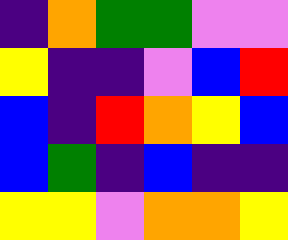[["indigo", "orange", "green", "green", "violet", "violet"], ["yellow", "indigo", "indigo", "violet", "blue", "red"], ["blue", "indigo", "red", "orange", "yellow", "blue"], ["blue", "green", "indigo", "blue", "indigo", "indigo"], ["yellow", "yellow", "violet", "orange", "orange", "yellow"]]